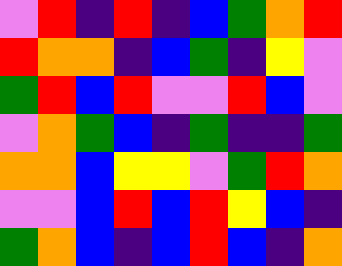[["violet", "red", "indigo", "red", "indigo", "blue", "green", "orange", "red"], ["red", "orange", "orange", "indigo", "blue", "green", "indigo", "yellow", "violet"], ["green", "red", "blue", "red", "violet", "violet", "red", "blue", "violet"], ["violet", "orange", "green", "blue", "indigo", "green", "indigo", "indigo", "green"], ["orange", "orange", "blue", "yellow", "yellow", "violet", "green", "red", "orange"], ["violet", "violet", "blue", "red", "blue", "red", "yellow", "blue", "indigo"], ["green", "orange", "blue", "indigo", "blue", "red", "blue", "indigo", "orange"]]